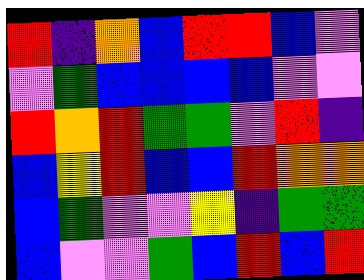[["red", "indigo", "orange", "blue", "red", "red", "blue", "violet"], ["violet", "green", "blue", "blue", "blue", "blue", "violet", "violet"], ["red", "orange", "red", "green", "green", "violet", "red", "indigo"], ["blue", "yellow", "red", "blue", "blue", "red", "orange", "orange"], ["blue", "green", "violet", "violet", "yellow", "indigo", "green", "green"], ["blue", "violet", "violet", "green", "blue", "red", "blue", "red"]]